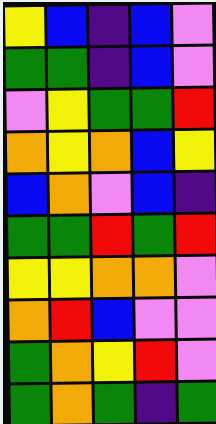[["yellow", "blue", "indigo", "blue", "violet"], ["green", "green", "indigo", "blue", "violet"], ["violet", "yellow", "green", "green", "red"], ["orange", "yellow", "orange", "blue", "yellow"], ["blue", "orange", "violet", "blue", "indigo"], ["green", "green", "red", "green", "red"], ["yellow", "yellow", "orange", "orange", "violet"], ["orange", "red", "blue", "violet", "violet"], ["green", "orange", "yellow", "red", "violet"], ["green", "orange", "green", "indigo", "green"]]